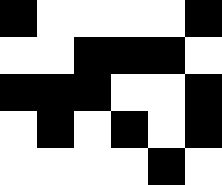[["black", "white", "white", "white", "white", "black"], ["white", "white", "black", "black", "black", "white"], ["black", "black", "black", "white", "white", "black"], ["white", "black", "white", "black", "white", "black"], ["white", "white", "white", "white", "black", "white"]]